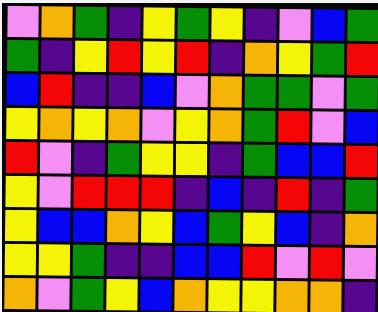[["violet", "orange", "green", "indigo", "yellow", "green", "yellow", "indigo", "violet", "blue", "green"], ["green", "indigo", "yellow", "red", "yellow", "red", "indigo", "orange", "yellow", "green", "red"], ["blue", "red", "indigo", "indigo", "blue", "violet", "orange", "green", "green", "violet", "green"], ["yellow", "orange", "yellow", "orange", "violet", "yellow", "orange", "green", "red", "violet", "blue"], ["red", "violet", "indigo", "green", "yellow", "yellow", "indigo", "green", "blue", "blue", "red"], ["yellow", "violet", "red", "red", "red", "indigo", "blue", "indigo", "red", "indigo", "green"], ["yellow", "blue", "blue", "orange", "yellow", "blue", "green", "yellow", "blue", "indigo", "orange"], ["yellow", "yellow", "green", "indigo", "indigo", "blue", "blue", "red", "violet", "red", "violet"], ["orange", "violet", "green", "yellow", "blue", "orange", "yellow", "yellow", "orange", "orange", "indigo"]]